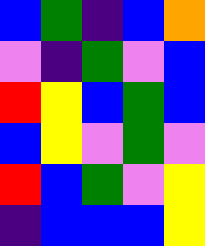[["blue", "green", "indigo", "blue", "orange"], ["violet", "indigo", "green", "violet", "blue"], ["red", "yellow", "blue", "green", "blue"], ["blue", "yellow", "violet", "green", "violet"], ["red", "blue", "green", "violet", "yellow"], ["indigo", "blue", "blue", "blue", "yellow"]]